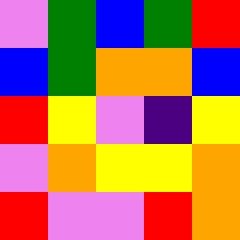[["violet", "green", "blue", "green", "red"], ["blue", "green", "orange", "orange", "blue"], ["red", "yellow", "violet", "indigo", "yellow"], ["violet", "orange", "yellow", "yellow", "orange"], ["red", "violet", "violet", "red", "orange"]]